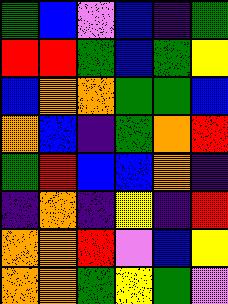[["green", "blue", "violet", "blue", "indigo", "green"], ["red", "red", "green", "blue", "green", "yellow"], ["blue", "orange", "orange", "green", "green", "blue"], ["orange", "blue", "indigo", "green", "orange", "red"], ["green", "red", "blue", "blue", "orange", "indigo"], ["indigo", "orange", "indigo", "yellow", "indigo", "red"], ["orange", "orange", "red", "violet", "blue", "yellow"], ["orange", "orange", "green", "yellow", "green", "violet"]]